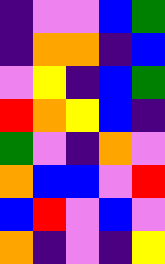[["indigo", "violet", "violet", "blue", "green"], ["indigo", "orange", "orange", "indigo", "blue"], ["violet", "yellow", "indigo", "blue", "green"], ["red", "orange", "yellow", "blue", "indigo"], ["green", "violet", "indigo", "orange", "violet"], ["orange", "blue", "blue", "violet", "red"], ["blue", "red", "violet", "blue", "violet"], ["orange", "indigo", "violet", "indigo", "yellow"]]